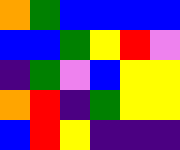[["orange", "green", "blue", "blue", "blue", "blue"], ["blue", "blue", "green", "yellow", "red", "violet"], ["indigo", "green", "violet", "blue", "yellow", "yellow"], ["orange", "red", "indigo", "green", "yellow", "yellow"], ["blue", "red", "yellow", "indigo", "indigo", "indigo"]]